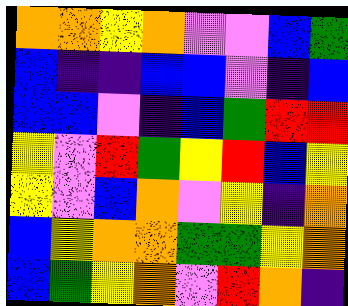[["orange", "orange", "yellow", "orange", "violet", "violet", "blue", "green"], ["blue", "indigo", "indigo", "blue", "blue", "violet", "indigo", "blue"], ["blue", "blue", "violet", "indigo", "blue", "green", "red", "red"], ["yellow", "violet", "red", "green", "yellow", "red", "blue", "yellow"], ["yellow", "violet", "blue", "orange", "violet", "yellow", "indigo", "orange"], ["blue", "yellow", "orange", "orange", "green", "green", "yellow", "orange"], ["blue", "green", "yellow", "orange", "violet", "red", "orange", "indigo"]]